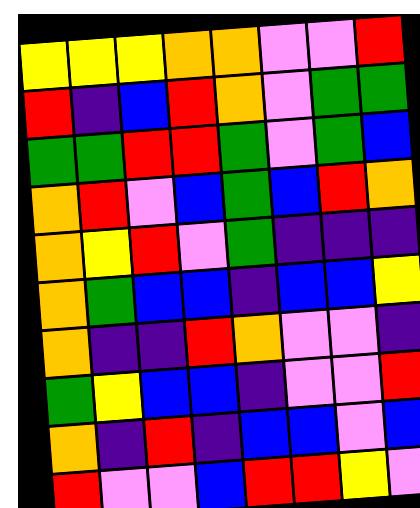[["yellow", "yellow", "yellow", "orange", "orange", "violet", "violet", "red"], ["red", "indigo", "blue", "red", "orange", "violet", "green", "green"], ["green", "green", "red", "red", "green", "violet", "green", "blue"], ["orange", "red", "violet", "blue", "green", "blue", "red", "orange"], ["orange", "yellow", "red", "violet", "green", "indigo", "indigo", "indigo"], ["orange", "green", "blue", "blue", "indigo", "blue", "blue", "yellow"], ["orange", "indigo", "indigo", "red", "orange", "violet", "violet", "indigo"], ["green", "yellow", "blue", "blue", "indigo", "violet", "violet", "red"], ["orange", "indigo", "red", "indigo", "blue", "blue", "violet", "blue"], ["red", "violet", "violet", "blue", "red", "red", "yellow", "violet"]]